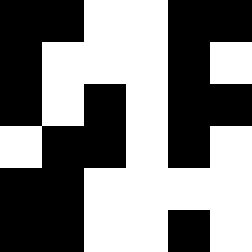[["black", "black", "white", "white", "black", "black"], ["black", "white", "white", "white", "black", "white"], ["black", "white", "black", "white", "black", "black"], ["white", "black", "black", "white", "black", "white"], ["black", "black", "white", "white", "white", "white"], ["black", "black", "white", "white", "black", "white"]]